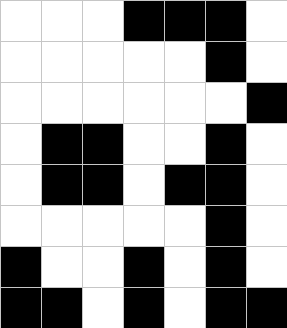[["white", "white", "white", "black", "black", "black", "white"], ["white", "white", "white", "white", "white", "black", "white"], ["white", "white", "white", "white", "white", "white", "black"], ["white", "black", "black", "white", "white", "black", "white"], ["white", "black", "black", "white", "black", "black", "white"], ["white", "white", "white", "white", "white", "black", "white"], ["black", "white", "white", "black", "white", "black", "white"], ["black", "black", "white", "black", "white", "black", "black"]]